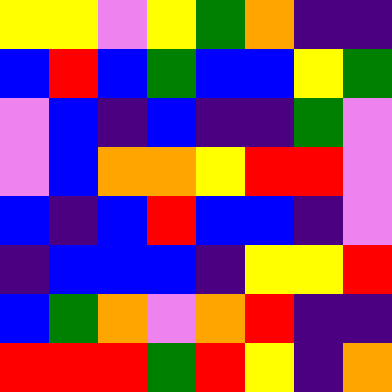[["yellow", "yellow", "violet", "yellow", "green", "orange", "indigo", "indigo"], ["blue", "red", "blue", "green", "blue", "blue", "yellow", "green"], ["violet", "blue", "indigo", "blue", "indigo", "indigo", "green", "violet"], ["violet", "blue", "orange", "orange", "yellow", "red", "red", "violet"], ["blue", "indigo", "blue", "red", "blue", "blue", "indigo", "violet"], ["indigo", "blue", "blue", "blue", "indigo", "yellow", "yellow", "red"], ["blue", "green", "orange", "violet", "orange", "red", "indigo", "indigo"], ["red", "red", "red", "green", "red", "yellow", "indigo", "orange"]]